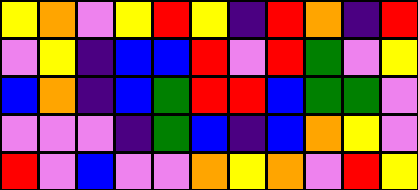[["yellow", "orange", "violet", "yellow", "red", "yellow", "indigo", "red", "orange", "indigo", "red"], ["violet", "yellow", "indigo", "blue", "blue", "red", "violet", "red", "green", "violet", "yellow"], ["blue", "orange", "indigo", "blue", "green", "red", "red", "blue", "green", "green", "violet"], ["violet", "violet", "violet", "indigo", "green", "blue", "indigo", "blue", "orange", "yellow", "violet"], ["red", "violet", "blue", "violet", "violet", "orange", "yellow", "orange", "violet", "red", "yellow"]]